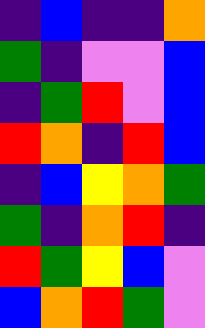[["indigo", "blue", "indigo", "indigo", "orange"], ["green", "indigo", "violet", "violet", "blue"], ["indigo", "green", "red", "violet", "blue"], ["red", "orange", "indigo", "red", "blue"], ["indigo", "blue", "yellow", "orange", "green"], ["green", "indigo", "orange", "red", "indigo"], ["red", "green", "yellow", "blue", "violet"], ["blue", "orange", "red", "green", "violet"]]